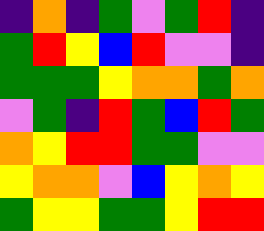[["indigo", "orange", "indigo", "green", "violet", "green", "red", "indigo"], ["green", "red", "yellow", "blue", "red", "violet", "violet", "indigo"], ["green", "green", "green", "yellow", "orange", "orange", "green", "orange"], ["violet", "green", "indigo", "red", "green", "blue", "red", "green"], ["orange", "yellow", "red", "red", "green", "green", "violet", "violet"], ["yellow", "orange", "orange", "violet", "blue", "yellow", "orange", "yellow"], ["green", "yellow", "yellow", "green", "green", "yellow", "red", "red"]]